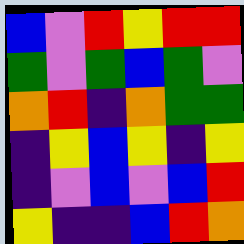[["blue", "violet", "red", "yellow", "red", "red"], ["green", "violet", "green", "blue", "green", "violet"], ["orange", "red", "indigo", "orange", "green", "green"], ["indigo", "yellow", "blue", "yellow", "indigo", "yellow"], ["indigo", "violet", "blue", "violet", "blue", "red"], ["yellow", "indigo", "indigo", "blue", "red", "orange"]]